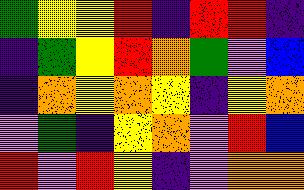[["green", "yellow", "yellow", "red", "indigo", "red", "red", "indigo"], ["indigo", "green", "yellow", "red", "orange", "green", "violet", "blue"], ["indigo", "orange", "yellow", "orange", "yellow", "indigo", "yellow", "orange"], ["violet", "green", "indigo", "yellow", "orange", "violet", "red", "blue"], ["red", "violet", "red", "yellow", "indigo", "violet", "orange", "orange"]]